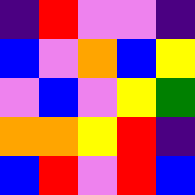[["indigo", "red", "violet", "violet", "indigo"], ["blue", "violet", "orange", "blue", "yellow"], ["violet", "blue", "violet", "yellow", "green"], ["orange", "orange", "yellow", "red", "indigo"], ["blue", "red", "violet", "red", "blue"]]